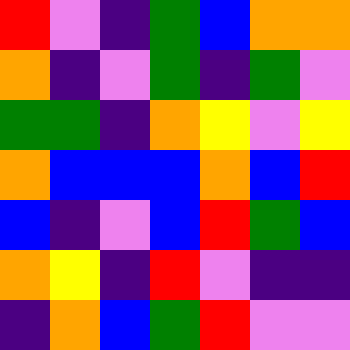[["red", "violet", "indigo", "green", "blue", "orange", "orange"], ["orange", "indigo", "violet", "green", "indigo", "green", "violet"], ["green", "green", "indigo", "orange", "yellow", "violet", "yellow"], ["orange", "blue", "blue", "blue", "orange", "blue", "red"], ["blue", "indigo", "violet", "blue", "red", "green", "blue"], ["orange", "yellow", "indigo", "red", "violet", "indigo", "indigo"], ["indigo", "orange", "blue", "green", "red", "violet", "violet"]]